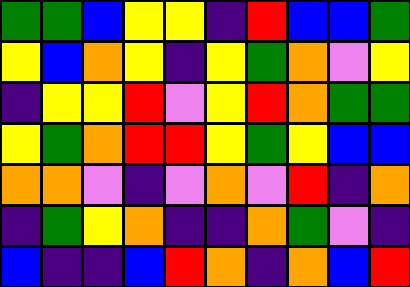[["green", "green", "blue", "yellow", "yellow", "indigo", "red", "blue", "blue", "green"], ["yellow", "blue", "orange", "yellow", "indigo", "yellow", "green", "orange", "violet", "yellow"], ["indigo", "yellow", "yellow", "red", "violet", "yellow", "red", "orange", "green", "green"], ["yellow", "green", "orange", "red", "red", "yellow", "green", "yellow", "blue", "blue"], ["orange", "orange", "violet", "indigo", "violet", "orange", "violet", "red", "indigo", "orange"], ["indigo", "green", "yellow", "orange", "indigo", "indigo", "orange", "green", "violet", "indigo"], ["blue", "indigo", "indigo", "blue", "red", "orange", "indigo", "orange", "blue", "red"]]